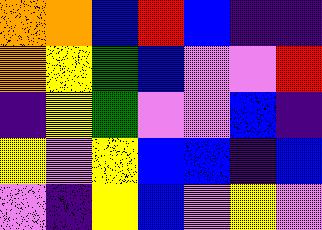[["orange", "orange", "blue", "red", "blue", "indigo", "indigo"], ["orange", "yellow", "green", "blue", "violet", "violet", "red"], ["indigo", "yellow", "green", "violet", "violet", "blue", "indigo"], ["yellow", "violet", "yellow", "blue", "blue", "indigo", "blue"], ["violet", "indigo", "yellow", "blue", "violet", "yellow", "violet"]]